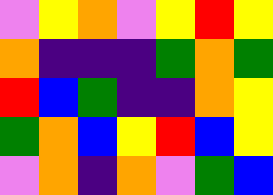[["violet", "yellow", "orange", "violet", "yellow", "red", "yellow"], ["orange", "indigo", "indigo", "indigo", "green", "orange", "green"], ["red", "blue", "green", "indigo", "indigo", "orange", "yellow"], ["green", "orange", "blue", "yellow", "red", "blue", "yellow"], ["violet", "orange", "indigo", "orange", "violet", "green", "blue"]]